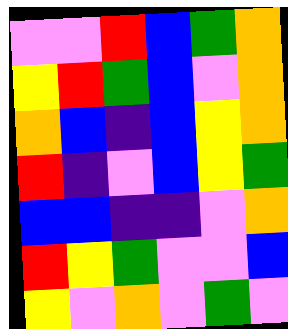[["violet", "violet", "red", "blue", "green", "orange"], ["yellow", "red", "green", "blue", "violet", "orange"], ["orange", "blue", "indigo", "blue", "yellow", "orange"], ["red", "indigo", "violet", "blue", "yellow", "green"], ["blue", "blue", "indigo", "indigo", "violet", "orange"], ["red", "yellow", "green", "violet", "violet", "blue"], ["yellow", "violet", "orange", "violet", "green", "violet"]]